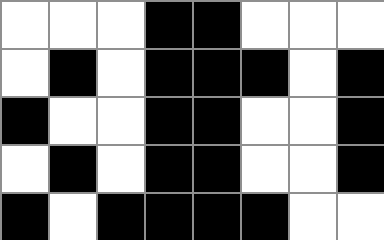[["white", "white", "white", "black", "black", "white", "white", "white"], ["white", "black", "white", "black", "black", "black", "white", "black"], ["black", "white", "white", "black", "black", "white", "white", "black"], ["white", "black", "white", "black", "black", "white", "white", "black"], ["black", "white", "black", "black", "black", "black", "white", "white"]]